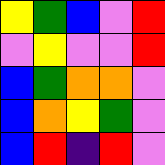[["yellow", "green", "blue", "violet", "red"], ["violet", "yellow", "violet", "violet", "red"], ["blue", "green", "orange", "orange", "violet"], ["blue", "orange", "yellow", "green", "violet"], ["blue", "red", "indigo", "red", "violet"]]